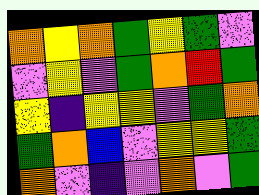[["orange", "yellow", "orange", "green", "yellow", "green", "violet"], ["violet", "yellow", "violet", "green", "orange", "red", "green"], ["yellow", "indigo", "yellow", "yellow", "violet", "green", "orange"], ["green", "orange", "blue", "violet", "yellow", "yellow", "green"], ["orange", "violet", "indigo", "violet", "orange", "violet", "green"]]